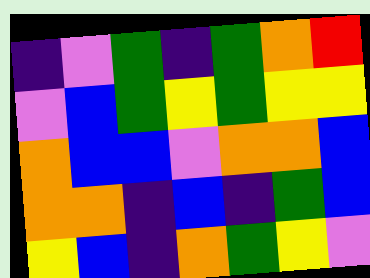[["indigo", "violet", "green", "indigo", "green", "orange", "red"], ["violet", "blue", "green", "yellow", "green", "yellow", "yellow"], ["orange", "blue", "blue", "violet", "orange", "orange", "blue"], ["orange", "orange", "indigo", "blue", "indigo", "green", "blue"], ["yellow", "blue", "indigo", "orange", "green", "yellow", "violet"]]